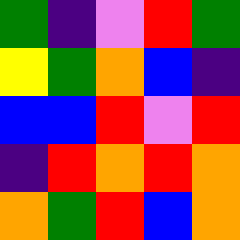[["green", "indigo", "violet", "red", "green"], ["yellow", "green", "orange", "blue", "indigo"], ["blue", "blue", "red", "violet", "red"], ["indigo", "red", "orange", "red", "orange"], ["orange", "green", "red", "blue", "orange"]]